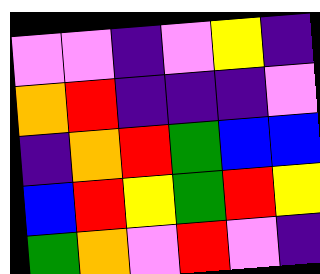[["violet", "violet", "indigo", "violet", "yellow", "indigo"], ["orange", "red", "indigo", "indigo", "indigo", "violet"], ["indigo", "orange", "red", "green", "blue", "blue"], ["blue", "red", "yellow", "green", "red", "yellow"], ["green", "orange", "violet", "red", "violet", "indigo"]]